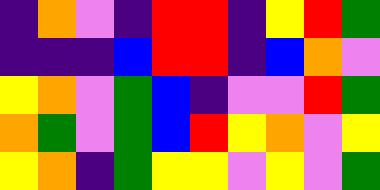[["indigo", "orange", "violet", "indigo", "red", "red", "indigo", "yellow", "red", "green"], ["indigo", "indigo", "indigo", "blue", "red", "red", "indigo", "blue", "orange", "violet"], ["yellow", "orange", "violet", "green", "blue", "indigo", "violet", "violet", "red", "green"], ["orange", "green", "violet", "green", "blue", "red", "yellow", "orange", "violet", "yellow"], ["yellow", "orange", "indigo", "green", "yellow", "yellow", "violet", "yellow", "violet", "green"]]